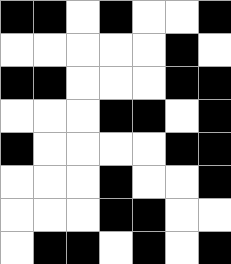[["black", "black", "white", "black", "white", "white", "black"], ["white", "white", "white", "white", "white", "black", "white"], ["black", "black", "white", "white", "white", "black", "black"], ["white", "white", "white", "black", "black", "white", "black"], ["black", "white", "white", "white", "white", "black", "black"], ["white", "white", "white", "black", "white", "white", "black"], ["white", "white", "white", "black", "black", "white", "white"], ["white", "black", "black", "white", "black", "white", "black"]]